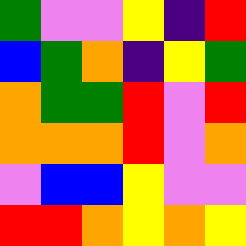[["green", "violet", "violet", "yellow", "indigo", "red"], ["blue", "green", "orange", "indigo", "yellow", "green"], ["orange", "green", "green", "red", "violet", "red"], ["orange", "orange", "orange", "red", "violet", "orange"], ["violet", "blue", "blue", "yellow", "violet", "violet"], ["red", "red", "orange", "yellow", "orange", "yellow"]]